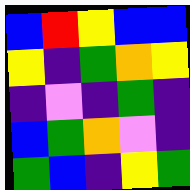[["blue", "red", "yellow", "blue", "blue"], ["yellow", "indigo", "green", "orange", "yellow"], ["indigo", "violet", "indigo", "green", "indigo"], ["blue", "green", "orange", "violet", "indigo"], ["green", "blue", "indigo", "yellow", "green"]]